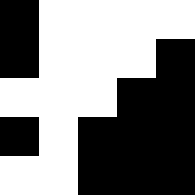[["black", "white", "white", "white", "white"], ["black", "white", "white", "white", "black"], ["white", "white", "white", "black", "black"], ["black", "white", "black", "black", "black"], ["white", "white", "black", "black", "black"]]